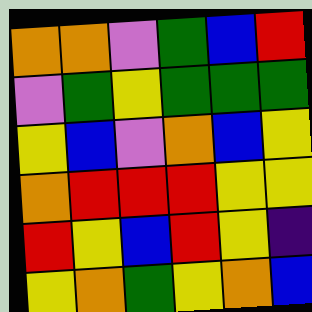[["orange", "orange", "violet", "green", "blue", "red"], ["violet", "green", "yellow", "green", "green", "green"], ["yellow", "blue", "violet", "orange", "blue", "yellow"], ["orange", "red", "red", "red", "yellow", "yellow"], ["red", "yellow", "blue", "red", "yellow", "indigo"], ["yellow", "orange", "green", "yellow", "orange", "blue"]]